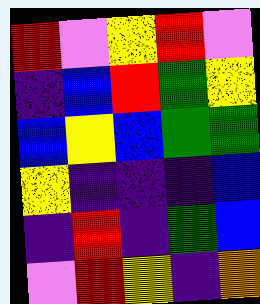[["red", "violet", "yellow", "red", "violet"], ["indigo", "blue", "red", "green", "yellow"], ["blue", "yellow", "blue", "green", "green"], ["yellow", "indigo", "indigo", "indigo", "blue"], ["indigo", "red", "indigo", "green", "blue"], ["violet", "red", "yellow", "indigo", "orange"]]